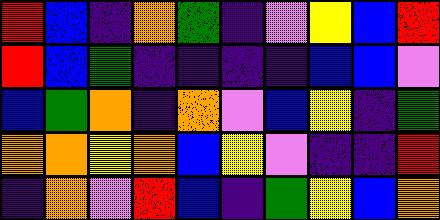[["red", "blue", "indigo", "orange", "green", "indigo", "violet", "yellow", "blue", "red"], ["red", "blue", "green", "indigo", "indigo", "indigo", "indigo", "blue", "blue", "violet"], ["blue", "green", "orange", "indigo", "orange", "violet", "blue", "yellow", "indigo", "green"], ["orange", "orange", "yellow", "orange", "blue", "yellow", "violet", "indigo", "indigo", "red"], ["indigo", "orange", "violet", "red", "blue", "indigo", "green", "yellow", "blue", "orange"]]